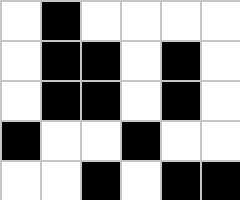[["white", "black", "white", "white", "white", "white"], ["white", "black", "black", "white", "black", "white"], ["white", "black", "black", "white", "black", "white"], ["black", "white", "white", "black", "white", "white"], ["white", "white", "black", "white", "black", "black"]]